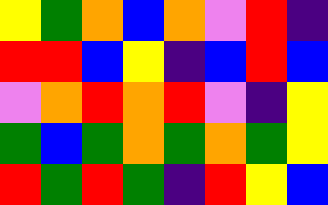[["yellow", "green", "orange", "blue", "orange", "violet", "red", "indigo"], ["red", "red", "blue", "yellow", "indigo", "blue", "red", "blue"], ["violet", "orange", "red", "orange", "red", "violet", "indigo", "yellow"], ["green", "blue", "green", "orange", "green", "orange", "green", "yellow"], ["red", "green", "red", "green", "indigo", "red", "yellow", "blue"]]